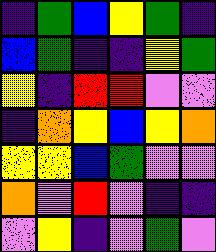[["indigo", "green", "blue", "yellow", "green", "indigo"], ["blue", "green", "indigo", "indigo", "yellow", "green"], ["yellow", "indigo", "red", "red", "violet", "violet"], ["indigo", "orange", "yellow", "blue", "yellow", "orange"], ["yellow", "yellow", "blue", "green", "violet", "violet"], ["orange", "violet", "red", "violet", "indigo", "indigo"], ["violet", "yellow", "indigo", "violet", "green", "violet"]]